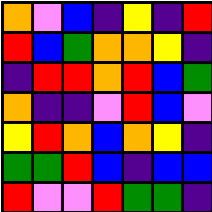[["orange", "violet", "blue", "indigo", "yellow", "indigo", "red"], ["red", "blue", "green", "orange", "orange", "yellow", "indigo"], ["indigo", "red", "red", "orange", "red", "blue", "green"], ["orange", "indigo", "indigo", "violet", "red", "blue", "violet"], ["yellow", "red", "orange", "blue", "orange", "yellow", "indigo"], ["green", "green", "red", "blue", "indigo", "blue", "blue"], ["red", "violet", "violet", "red", "green", "green", "indigo"]]